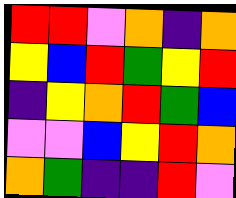[["red", "red", "violet", "orange", "indigo", "orange"], ["yellow", "blue", "red", "green", "yellow", "red"], ["indigo", "yellow", "orange", "red", "green", "blue"], ["violet", "violet", "blue", "yellow", "red", "orange"], ["orange", "green", "indigo", "indigo", "red", "violet"]]